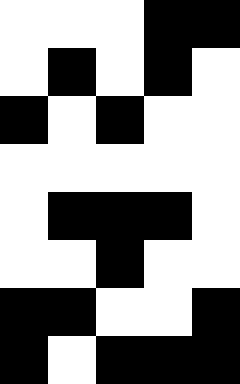[["white", "white", "white", "black", "black"], ["white", "black", "white", "black", "white"], ["black", "white", "black", "white", "white"], ["white", "white", "white", "white", "white"], ["white", "black", "black", "black", "white"], ["white", "white", "black", "white", "white"], ["black", "black", "white", "white", "black"], ["black", "white", "black", "black", "black"]]